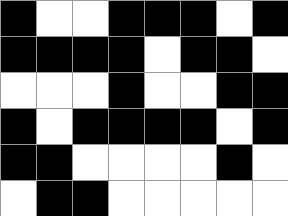[["black", "white", "white", "black", "black", "black", "white", "black"], ["black", "black", "black", "black", "white", "black", "black", "white"], ["white", "white", "white", "black", "white", "white", "black", "black"], ["black", "white", "black", "black", "black", "black", "white", "black"], ["black", "black", "white", "white", "white", "white", "black", "white"], ["white", "black", "black", "white", "white", "white", "white", "white"]]